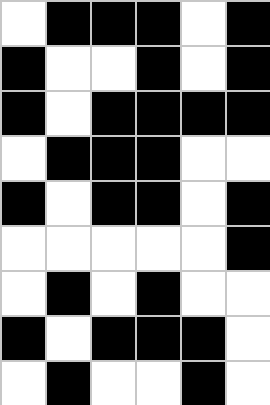[["white", "black", "black", "black", "white", "black"], ["black", "white", "white", "black", "white", "black"], ["black", "white", "black", "black", "black", "black"], ["white", "black", "black", "black", "white", "white"], ["black", "white", "black", "black", "white", "black"], ["white", "white", "white", "white", "white", "black"], ["white", "black", "white", "black", "white", "white"], ["black", "white", "black", "black", "black", "white"], ["white", "black", "white", "white", "black", "white"]]